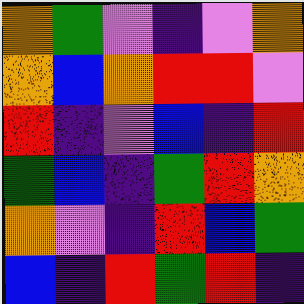[["orange", "green", "violet", "indigo", "violet", "orange"], ["orange", "blue", "orange", "red", "red", "violet"], ["red", "indigo", "violet", "blue", "indigo", "red"], ["green", "blue", "indigo", "green", "red", "orange"], ["orange", "violet", "indigo", "red", "blue", "green"], ["blue", "indigo", "red", "green", "red", "indigo"]]